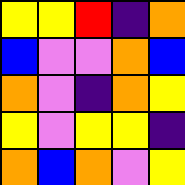[["yellow", "yellow", "red", "indigo", "orange"], ["blue", "violet", "violet", "orange", "blue"], ["orange", "violet", "indigo", "orange", "yellow"], ["yellow", "violet", "yellow", "yellow", "indigo"], ["orange", "blue", "orange", "violet", "yellow"]]